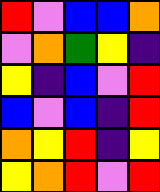[["red", "violet", "blue", "blue", "orange"], ["violet", "orange", "green", "yellow", "indigo"], ["yellow", "indigo", "blue", "violet", "red"], ["blue", "violet", "blue", "indigo", "red"], ["orange", "yellow", "red", "indigo", "yellow"], ["yellow", "orange", "red", "violet", "red"]]